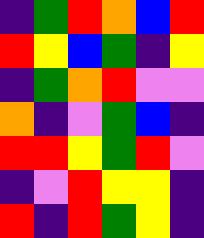[["indigo", "green", "red", "orange", "blue", "red"], ["red", "yellow", "blue", "green", "indigo", "yellow"], ["indigo", "green", "orange", "red", "violet", "violet"], ["orange", "indigo", "violet", "green", "blue", "indigo"], ["red", "red", "yellow", "green", "red", "violet"], ["indigo", "violet", "red", "yellow", "yellow", "indigo"], ["red", "indigo", "red", "green", "yellow", "indigo"]]